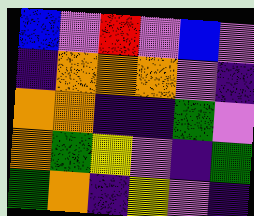[["blue", "violet", "red", "violet", "blue", "violet"], ["indigo", "orange", "orange", "orange", "violet", "indigo"], ["orange", "orange", "indigo", "indigo", "green", "violet"], ["orange", "green", "yellow", "violet", "indigo", "green"], ["green", "orange", "indigo", "yellow", "violet", "indigo"]]